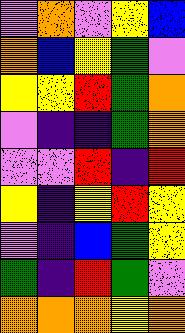[["violet", "orange", "violet", "yellow", "blue"], ["orange", "blue", "yellow", "green", "violet"], ["yellow", "yellow", "red", "green", "orange"], ["violet", "indigo", "indigo", "green", "orange"], ["violet", "violet", "red", "indigo", "red"], ["yellow", "indigo", "yellow", "red", "yellow"], ["violet", "indigo", "blue", "green", "yellow"], ["green", "indigo", "red", "green", "violet"], ["orange", "orange", "orange", "yellow", "orange"]]